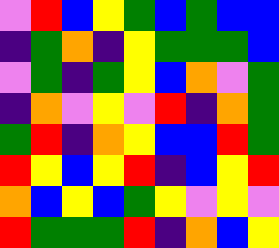[["violet", "red", "blue", "yellow", "green", "blue", "green", "blue", "blue"], ["indigo", "green", "orange", "indigo", "yellow", "green", "green", "green", "blue"], ["violet", "green", "indigo", "green", "yellow", "blue", "orange", "violet", "green"], ["indigo", "orange", "violet", "yellow", "violet", "red", "indigo", "orange", "green"], ["green", "red", "indigo", "orange", "yellow", "blue", "blue", "red", "green"], ["red", "yellow", "blue", "yellow", "red", "indigo", "blue", "yellow", "red"], ["orange", "blue", "yellow", "blue", "green", "yellow", "violet", "yellow", "violet"], ["red", "green", "green", "green", "red", "indigo", "orange", "blue", "yellow"]]